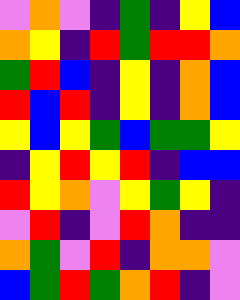[["violet", "orange", "violet", "indigo", "green", "indigo", "yellow", "blue"], ["orange", "yellow", "indigo", "red", "green", "red", "red", "orange"], ["green", "red", "blue", "indigo", "yellow", "indigo", "orange", "blue"], ["red", "blue", "red", "indigo", "yellow", "indigo", "orange", "blue"], ["yellow", "blue", "yellow", "green", "blue", "green", "green", "yellow"], ["indigo", "yellow", "red", "yellow", "red", "indigo", "blue", "blue"], ["red", "yellow", "orange", "violet", "yellow", "green", "yellow", "indigo"], ["violet", "red", "indigo", "violet", "red", "orange", "indigo", "indigo"], ["orange", "green", "violet", "red", "indigo", "orange", "orange", "violet"], ["blue", "green", "red", "green", "orange", "red", "indigo", "violet"]]